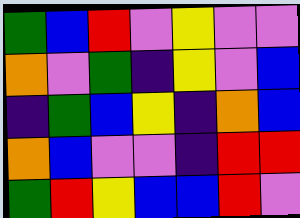[["green", "blue", "red", "violet", "yellow", "violet", "violet"], ["orange", "violet", "green", "indigo", "yellow", "violet", "blue"], ["indigo", "green", "blue", "yellow", "indigo", "orange", "blue"], ["orange", "blue", "violet", "violet", "indigo", "red", "red"], ["green", "red", "yellow", "blue", "blue", "red", "violet"]]